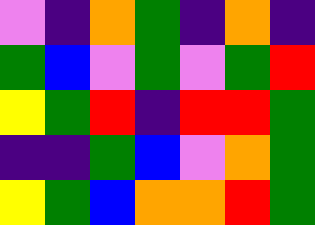[["violet", "indigo", "orange", "green", "indigo", "orange", "indigo"], ["green", "blue", "violet", "green", "violet", "green", "red"], ["yellow", "green", "red", "indigo", "red", "red", "green"], ["indigo", "indigo", "green", "blue", "violet", "orange", "green"], ["yellow", "green", "blue", "orange", "orange", "red", "green"]]